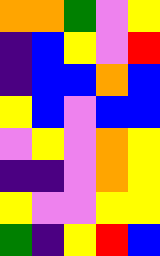[["orange", "orange", "green", "violet", "yellow"], ["indigo", "blue", "yellow", "violet", "red"], ["indigo", "blue", "blue", "orange", "blue"], ["yellow", "blue", "violet", "blue", "blue"], ["violet", "yellow", "violet", "orange", "yellow"], ["indigo", "indigo", "violet", "orange", "yellow"], ["yellow", "violet", "violet", "yellow", "yellow"], ["green", "indigo", "yellow", "red", "blue"]]